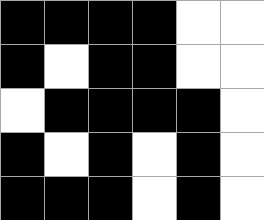[["black", "black", "black", "black", "white", "white"], ["black", "white", "black", "black", "white", "white"], ["white", "black", "black", "black", "black", "white"], ["black", "white", "black", "white", "black", "white"], ["black", "black", "black", "white", "black", "white"]]